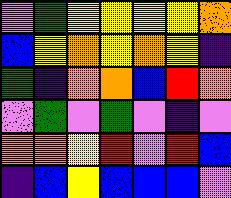[["violet", "green", "yellow", "yellow", "yellow", "yellow", "orange"], ["blue", "yellow", "orange", "yellow", "orange", "yellow", "indigo"], ["green", "indigo", "orange", "orange", "blue", "red", "orange"], ["violet", "green", "violet", "green", "violet", "indigo", "violet"], ["orange", "orange", "yellow", "red", "violet", "red", "blue"], ["indigo", "blue", "yellow", "blue", "blue", "blue", "violet"]]